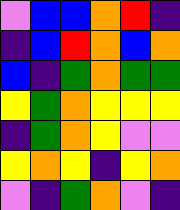[["violet", "blue", "blue", "orange", "red", "indigo"], ["indigo", "blue", "red", "orange", "blue", "orange"], ["blue", "indigo", "green", "orange", "green", "green"], ["yellow", "green", "orange", "yellow", "yellow", "yellow"], ["indigo", "green", "orange", "yellow", "violet", "violet"], ["yellow", "orange", "yellow", "indigo", "yellow", "orange"], ["violet", "indigo", "green", "orange", "violet", "indigo"]]